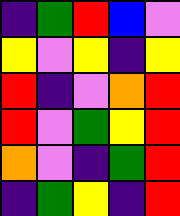[["indigo", "green", "red", "blue", "violet"], ["yellow", "violet", "yellow", "indigo", "yellow"], ["red", "indigo", "violet", "orange", "red"], ["red", "violet", "green", "yellow", "red"], ["orange", "violet", "indigo", "green", "red"], ["indigo", "green", "yellow", "indigo", "red"]]